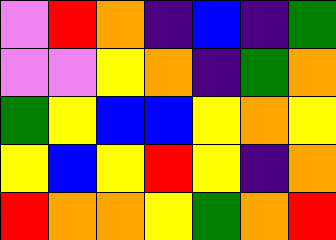[["violet", "red", "orange", "indigo", "blue", "indigo", "green"], ["violet", "violet", "yellow", "orange", "indigo", "green", "orange"], ["green", "yellow", "blue", "blue", "yellow", "orange", "yellow"], ["yellow", "blue", "yellow", "red", "yellow", "indigo", "orange"], ["red", "orange", "orange", "yellow", "green", "orange", "red"]]